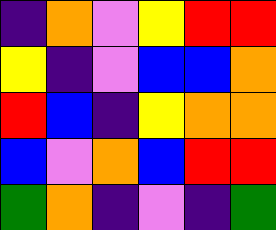[["indigo", "orange", "violet", "yellow", "red", "red"], ["yellow", "indigo", "violet", "blue", "blue", "orange"], ["red", "blue", "indigo", "yellow", "orange", "orange"], ["blue", "violet", "orange", "blue", "red", "red"], ["green", "orange", "indigo", "violet", "indigo", "green"]]